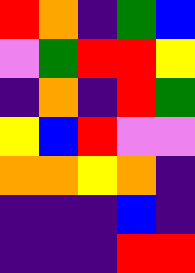[["red", "orange", "indigo", "green", "blue"], ["violet", "green", "red", "red", "yellow"], ["indigo", "orange", "indigo", "red", "green"], ["yellow", "blue", "red", "violet", "violet"], ["orange", "orange", "yellow", "orange", "indigo"], ["indigo", "indigo", "indigo", "blue", "indigo"], ["indigo", "indigo", "indigo", "red", "red"]]